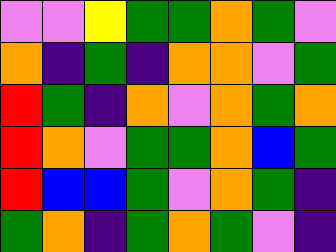[["violet", "violet", "yellow", "green", "green", "orange", "green", "violet"], ["orange", "indigo", "green", "indigo", "orange", "orange", "violet", "green"], ["red", "green", "indigo", "orange", "violet", "orange", "green", "orange"], ["red", "orange", "violet", "green", "green", "orange", "blue", "green"], ["red", "blue", "blue", "green", "violet", "orange", "green", "indigo"], ["green", "orange", "indigo", "green", "orange", "green", "violet", "indigo"]]